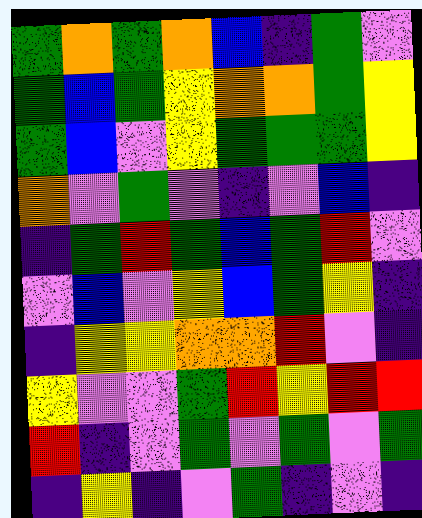[["green", "orange", "green", "orange", "blue", "indigo", "green", "violet"], ["green", "blue", "green", "yellow", "orange", "orange", "green", "yellow"], ["green", "blue", "violet", "yellow", "green", "green", "green", "yellow"], ["orange", "violet", "green", "violet", "indigo", "violet", "blue", "indigo"], ["indigo", "green", "red", "green", "blue", "green", "red", "violet"], ["violet", "blue", "violet", "yellow", "blue", "green", "yellow", "indigo"], ["indigo", "yellow", "yellow", "orange", "orange", "red", "violet", "indigo"], ["yellow", "violet", "violet", "green", "red", "yellow", "red", "red"], ["red", "indigo", "violet", "green", "violet", "green", "violet", "green"], ["indigo", "yellow", "indigo", "violet", "green", "indigo", "violet", "indigo"]]